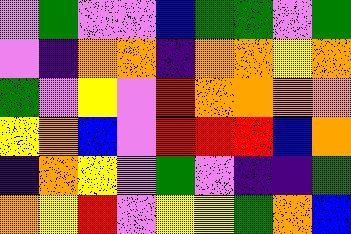[["violet", "green", "violet", "violet", "blue", "green", "green", "violet", "green"], ["violet", "indigo", "orange", "orange", "indigo", "orange", "orange", "yellow", "orange"], ["green", "violet", "yellow", "violet", "red", "orange", "orange", "orange", "orange"], ["yellow", "orange", "blue", "violet", "red", "red", "red", "blue", "orange"], ["indigo", "orange", "yellow", "violet", "green", "violet", "indigo", "indigo", "green"], ["orange", "yellow", "red", "violet", "yellow", "yellow", "green", "orange", "blue"]]